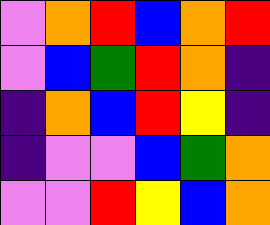[["violet", "orange", "red", "blue", "orange", "red"], ["violet", "blue", "green", "red", "orange", "indigo"], ["indigo", "orange", "blue", "red", "yellow", "indigo"], ["indigo", "violet", "violet", "blue", "green", "orange"], ["violet", "violet", "red", "yellow", "blue", "orange"]]